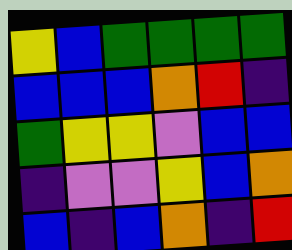[["yellow", "blue", "green", "green", "green", "green"], ["blue", "blue", "blue", "orange", "red", "indigo"], ["green", "yellow", "yellow", "violet", "blue", "blue"], ["indigo", "violet", "violet", "yellow", "blue", "orange"], ["blue", "indigo", "blue", "orange", "indigo", "red"]]